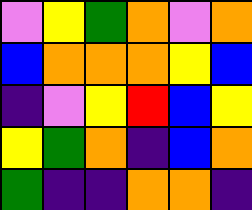[["violet", "yellow", "green", "orange", "violet", "orange"], ["blue", "orange", "orange", "orange", "yellow", "blue"], ["indigo", "violet", "yellow", "red", "blue", "yellow"], ["yellow", "green", "orange", "indigo", "blue", "orange"], ["green", "indigo", "indigo", "orange", "orange", "indigo"]]